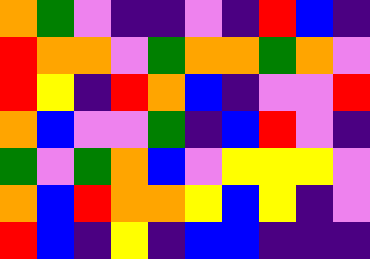[["orange", "green", "violet", "indigo", "indigo", "violet", "indigo", "red", "blue", "indigo"], ["red", "orange", "orange", "violet", "green", "orange", "orange", "green", "orange", "violet"], ["red", "yellow", "indigo", "red", "orange", "blue", "indigo", "violet", "violet", "red"], ["orange", "blue", "violet", "violet", "green", "indigo", "blue", "red", "violet", "indigo"], ["green", "violet", "green", "orange", "blue", "violet", "yellow", "yellow", "yellow", "violet"], ["orange", "blue", "red", "orange", "orange", "yellow", "blue", "yellow", "indigo", "violet"], ["red", "blue", "indigo", "yellow", "indigo", "blue", "blue", "indigo", "indigo", "indigo"]]